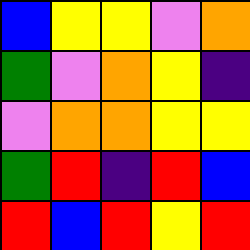[["blue", "yellow", "yellow", "violet", "orange"], ["green", "violet", "orange", "yellow", "indigo"], ["violet", "orange", "orange", "yellow", "yellow"], ["green", "red", "indigo", "red", "blue"], ["red", "blue", "red", "yellow", "red"]]